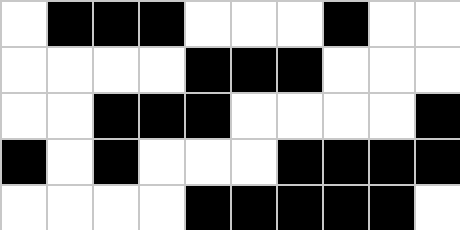[["white", "black", "black", "black", "white", "white", "white", "black", "white", "white"], ["white", "white", "white", "white", "black", "black", "black", "white", "white", "white"], ["white", "white", "black", "black", "black", "white", "white", "white", "white", "black"], ["black", "white", "black", "white", "white", "white", "black", "black", "black", "black"], ["white", "white", "white", "white", "black", "black", "black", "black", "black", "white"]]